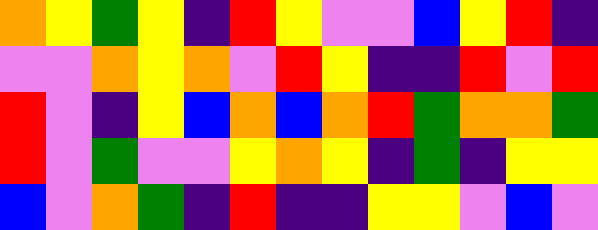[["orange", "yellow", "green", "yellow", "indigo", "red", "yellow", "violet", "violet", "blue", "yellow", "red", "indigo"], ["violet", "violet", "orange", "yellow", "orange", "violet", "red", "yellow", "indigo", "indigo", "red", "violet", "red"], ["red", "violet", "indigo", "yellow", "blue", "orange", "blue", "orange", "red", "green", "orange", "orange", "green"], ["red", "violet", "green", "violet", "violet", "yellow", "orange", "yellow", "indigo", "green", "indigo", "yellow", "yellow"], ["blue", "violet", "orange", "green", "indigo", "red", "indigo", "indigo", "yellow", "yellow", "violet", "blue", "violet"]]